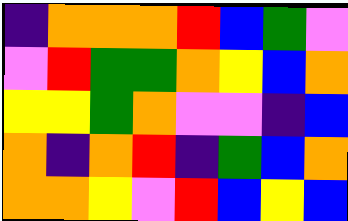[["indigo", "orange", "orange", "orange", "red", "blue", "green", "violet"], ["violet", "red", "green", "green", "orange", "yellow", "blue", "orange"], ["yellow", "yellow", "green", "orange", "violet", "violet", "indigo", "blue"], ["orange", "indigo", "orange", "red", "indigo", "green", "blue", "orange"], ["orange", "orange", "yellow", "violet", "red", "blue", "yellow", "blue"]]